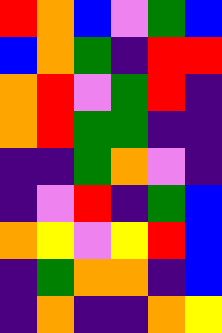[["red", "orange", "blue", "violet", "green", "blue"], ["blue", "orange", "green", "indigo", "red", "red"], ["orange", "red", "violet", "green", "red", "indigo"], ["orange", "red", "green", "green", "indigo", "indigo"], ["indigo", "indigo", "green", "orange", "violet", "indigo"], ["indigo", "violet", "red", "indigo", "green", "blue"], ["orange", "yellow", "violet", "yellow", "red", "blue"], ["indigo", "green", "orange", "orange", "indigo", "blue"], ["indigo", "orange", "indigo", "indigo", "orange", "yellow"]]